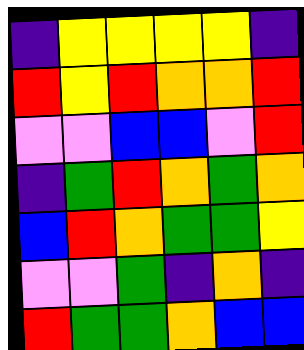[["indigo", "yellow", "yellow", "yellow", "yellow", "indigo"], ["red", "yellow", "red", "orange", "orange", "red"], ["violet", "violet", "blue", "blue", "violet", "red"], ["indigo", "green", "red", "orange", "green", "orange"], ["blue", "red", "orange", "green", "green", "yellow"], ["violet", "violet", "green", "indigo", "orange", "indigo"], ["red", "green", "green", "orange", "blue", "blue"]]